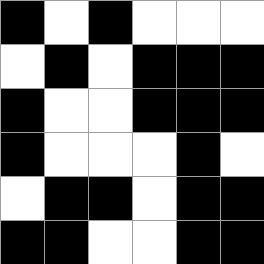[["black", "white", "black", "white", "white", "white"], ["white", "black", "white", "black", "black", "black"], ["black", "white", "white", "black", "black", "black"], ["black", "white", "white", "white", "black", "white"], ["white", "black", "black", "white", "black", "black"], ["black", "black", "white", "white", "black", "black"]]